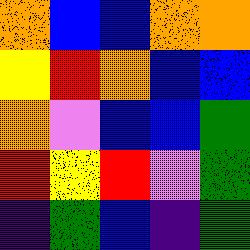[["orange", "blue", "blue", "orange", "orange"], ["yellow", "red", "orange", "blue", "blue"], ["orange", "violet", "blue", "blue", "green"], ["red", "yellow", "red", "violet", "green"], ["indigo", "green", "blue", "indigo", "green"]]